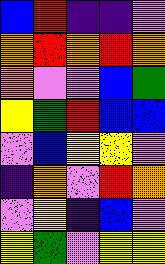[["blue", "red", "indigo", "indigo", "violet"], ["orange", "red", "orange", "red", "orange"], ["orange", "violet", "violet", "blue", "green"], ["yellow", "green", "red", "blue", "blue"], ["violet", "blue", "yellow", "yellow", "violet"], ["indigo", "orange", "violet", "red", "orange"], ["violet", "yellow", "indigo", "blue", "violet"], ["yellow", "green", "violet", "yellow", "yellow"]]